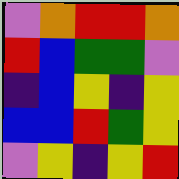[["violet", "orange", "red", "red", "orange"], ["red", "blue", "green", "green", "violet"], ["indigo", "blue", "yellow", "indigo", "yellow"], ["blue", "blue", "red", "green", "yellow"], ["violet", "yellow", "indigo", "yellow", "red"]]